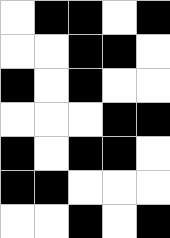[["white", "black", "black", "white", "black"], ["white", "white", "black", "black", "white"], ["black", "white", "black", "white", "white"], ["white", "white", "white", "black", "black"], ["black", "white", "black", "black", "white"], ["black", "black", "white", "white", "white"], ["white", "white", "black", "white", "black"]]